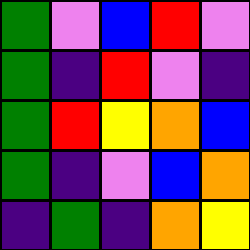[["green", "violet", "blue", "red", "violet"], ["green", "indigo", "red", "violet", "indigo"], ["green", "red", "yellow", "orange", "blue"], ["green", "indigo", "violet", "blue", "orange"], ["indigo", "green", "indigo", "orange", "yellow"]]